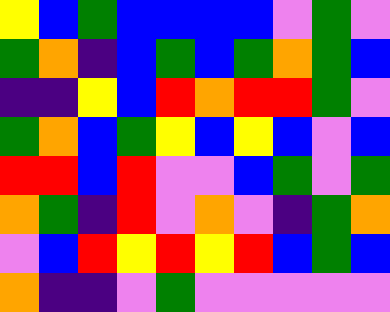[["yellow", "blue", "green", "blue", "blue", "blue", "blue", "violet", "green", "violet"], ["green", "orange", "indigo", "blue", "green", "blue", "green", "orange", "green", "blue"], ["indigo", "indigo", "yellow", "blue", "red", "orange", "red", "red", "green", "violet"], ["green", "orange", "blue", "green", "yellow", "blue", "yellow", "blue", "violet", "blue"], ["red", "red", "blue", "red", "violet", "violet", "blue", "green", "violet", "green"], ["orange", "green", "indigo", "red", "violet", "orange", "violet", "indigo", "green", "orange"], ["violet", "blue", "red", "yellow", "red", "yellow", "red", "blue", "green", "blue"], ["orange", "indigo", "indigo", "violet", "green", "violet", "violet", "violet", "violet", "violet"]]